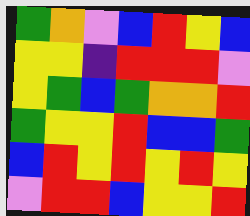[["green", "orange", "violet", "blue", "red", "yellow", "blue"], ["yellow", "yellow", "indigo", "red", "red", "red", "violet"], ["yellow", "green", "blue", "green", "orange", "orange", "red"], ["green", "yellow", "yellow", "red", "blue", "blue", "green"], ["blue", "red", "yellow", "red", "yellow", "red", "yellow"], ["violet", "red", "red", "blue", "yellow", "yellow", "red"]]